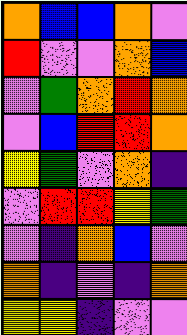[["orange", "blue", "blue", "orange", "violet"], ["red", "violet", "violet", "orange", "blue"], ["violet", "green", "orange", "red", "orange"], ["violet", "blue", "red", "red", "orange"], ["yellow", "green", "violet", "orange", "indigo"], ["violet", "red", "red", "yellow", "green"], ["violet", "indigo", "orange", "blue", "violet"], ["orange", "indigo", "violet", "indigo", "orange"], ["yellow", "yellow", "indigo", "violet", "violet"]]